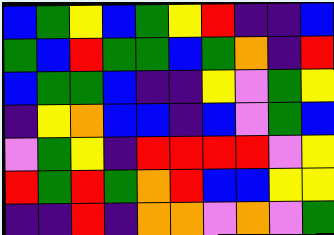[["blue", "green", "yellow", "blue", "green", "yellow", "red", "indigo", "indigo", "blue"], ["green", "blue", "red", "green", "green", "blue", "green", "orange", "indigo", "red"], ["blue", "green", "green", "blue", "indigo", "indigo", "yellow", "violet", "green", "yellow"], ["indigo", "yellow", "orange", "blue", "blue", "indigo", "blue", "violet", "green", "blue"], ["violet", "green", "yellow", "indigo", "red", "red", "red", "red", "violet", "yellow"], ["red", "green", "red", "green", "orange", "red", "blue", "blue", "yellow", "yellow"], ["indigo", "indigo", "red", "indigo", "orange", "orange", "violet", "orange", "violet", "green"]]